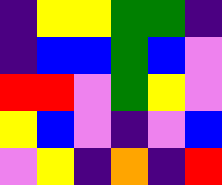[["indigo", "yellow", "yellow", "green", "green", "indigo"], ["indigo", "blue", "blue", "green", "blue", "violet"], ["red", "red", "violet", "green", "yellow", "violet"], ["yellow", "blue", "violet", "indigo", "violet", "blue"], ["violet", "yellow", "indigo", "orange", "indigo", "red"]]